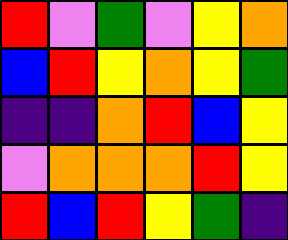[["red", "violet", "green", "violet", "yellow", "orange"], ["blue", "red", "yellow", "orange", "yellow", "green"], ["indigo", "indigo", "orange", "red", "blue", "yellow"], ["violet", "orange", "orange", "orange", "red", "yellow"], ["red", "blue", "red", "yellow", "green", "indigo"]]